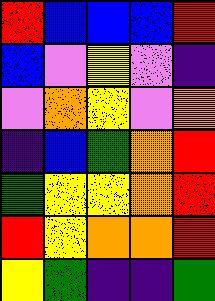[["red", "blue", "blue", "blue", "red"], ["blue", "violet", "yellow", "violet", "indigo"], ["violet", "orange", "yellow", "violet", "orange"], ["indigo", "blue", "green", "orange", "red"], ["green", "yellow", "yellow", "orange", "red"], ["red", "yellow", "orange", "orange", "red"], ["yellow", "green", "indigo", "indigo", "green"]]